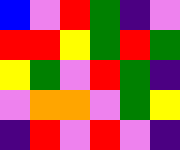[["blue", "violet", "red", "green", "indigo", "violet"], ["red", "red", "yellow", "green", "red", "green"], ["yellow", "green", "violet", "red", "green", "indigo"], ["violet", "orange", "orange", "violet", "green", "yellow"], ["indigo", "red", "violet", "red", "violet", "indigo"]]